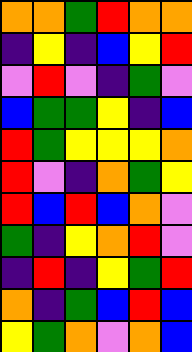[["orange", "orange", "green", "red", "orange", "orange"], ["indigo", "yellow", "indigo", "blue", "yellow", "red"], ["violet", "red", "violet", "indigo", "green", "violet"], ["blue", "green", "green", "yellow", "indigo", "blue"], ["red", "green", "yellow", "yellow", "yellow", "orange"], ["red", "violet", "indigo", "orange", "green", "yellow"], ["red", "blue", "red", "blue", "orange", "violet"], ["green", "indigo", "yellow", "orange", "red", "violet"], ["indigo", "red", "indigo", "yellow", "green", "red"], ["orange", "indigo", "green", "blue", "red", "blue"], ["yellow", "green", "orange", "violet", "orange", "blue"]]